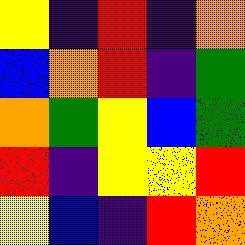[["yellow", "indigo", "red", "indigo", "orange"], ["blue", "orange", "red", "indigo", "green"], ["orange", "green", "yellow", "blue", "green"], ["red", "indigo", "yellow", "yellow", "red"], ["yellow", "blue", "indigo", "red", "orange"]]